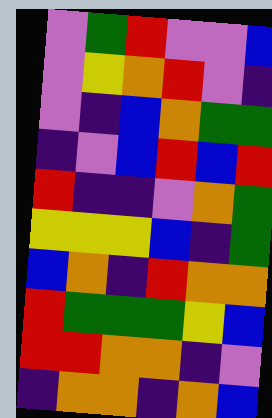[["violet", "green", "red", "violet", "violet", "blue"], ["violet", "yellow", "orange", "red", "violet", "indigo"], ["violet", "indigo", "blue", "orange", "green", "green"], ["indigo", "violet", "blue", "red", "blue", "red"], ["red", "indigo", "indigo", "violet", "orange", "green"], ["yellow", "yellow", "yellow", "blue", "indigo", "green"], ["blue", "orange", "indigo", "red", "orange", "orange"], ["red", "green", "green", "green", "yellow", "blue"], ["red", "red", "orange", "orange", "indigo", "violet"], ["indigo", "orange", "orange", "indigo", "orange", "blue"]]